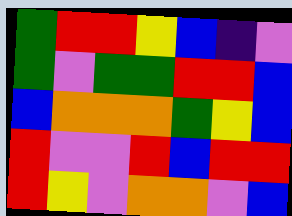[["green", "red", "red", "yellow", "blue", "indigo", "violet"], ["green", "violet", "green", "green", "red", "red", "blue"], ["blue", "orange", "orange", "orange", "green", "yellow", "blue"], ["red", "violet", "violet", "red", "blue", "red", "red"], ["red", "yellow", "violet", "orange", "orange", "violet", "blue"]]